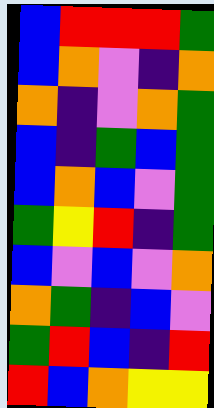[["blue", "red", "red", "red", "green"], ["blue", "orange", "violet", "indigo", "orange"], ["orange", "indigo", "violet", "orange", "green"], ["blue", "indigo", "green", "blue", "green"], ["blue", "orange", "blue", "violet", "green"], ["green", "yellow", "red", "indigo", "green"], ["blue", "violet", "blue", "violet", "orange"], ["orange", "green", "indigo", "blue", "violet"], ["green", "red", "blue", "indigo", "red"], ["red", "blue", "orange", "yellow", "yellow"]]